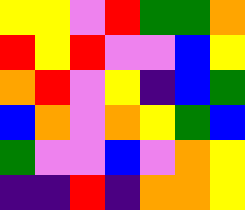[["yellow", "yellow", "violet", "red", "green", "green", "orange"], ["red", "yellow", "red", "violet", "violet", "blue", "yellow"], ["orange", "red", "violet", "yellow", "indigo", "blue", "green"], ["blue", "orange", "violet", "orange", "yellow", "green", "blue"], ["green", "violet", "violet", "blue", "violet", "orange", "yellow"], ["indigo", "indigo", "red", "indigo", "orange", "orange", "yellow"]]